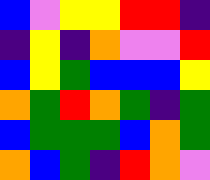[["blue", "violet", "yellow", "yellow", "red", "red", "indigo"], ["indigo", "yellow", "indigo", "orange", "violet", "violet", "red"], ["blue", "yellow", "green", "blue", "blue", "blue", "yellow"], ["orange", "green", "red", "orange", "green", "indigo", "green"], ["blue", "green", "green", "green", "blue", "orange", "green"], ["orange", "blue", "green", "indigo", "red", "orange", "violet"]]